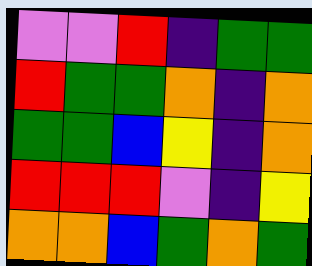[["violet", "violet", "red", "indigo", "green", "green"], ["red", "green", "green", "orange", "indigo", "orange"], ["green", "green", "blue", "yellow", "indigo", "orange"], ["red", "red", "red", "violet", "indigo", "yellow"], ["orange", "orange", "blue", "green", "orange", "green"]]